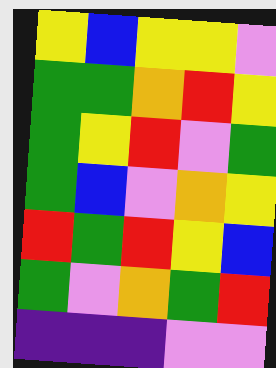[["yellow", "blue", "yellow", "yellow", "violet"], ["green", "green", "orange", "red", "yellow"], ["green", "yellow", "red", "violet", "green"], ["green", "blue", "violet", "orange", "yellow"], ["red", "green", "red", "yellow", "blue"], ["green", "violet", "orange", "green", "red"], ["indigo", "indigo", "indigo", "violet", "violet"]]